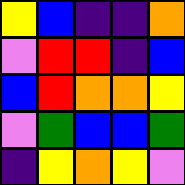[["yellow", "blue", "indigo", "indigo", "orange"], ["violet", "red", "red", "indigo", "blue"], ["blue", "red", "orange", "orange", "yellow"], ["violet", "green", "blue", "blue", "green"], ["indigo", "yellow", "orange", "yellow", "violet"]]